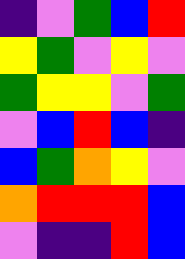[["indigo", "violet", "green", "blue", "red"], ["yellow", "green", "violet", "yellow", "violet"], ["green", "yellow", "yellow", "violet", "green"], ["violet", "blue", "red", "blue", "indigo"], ["blue", "green", "orange", "yellow", "violet"], ["orange", "red", "red", "red", "blue"], ["violet", "indigo", "indigo", "red", "blue"]]